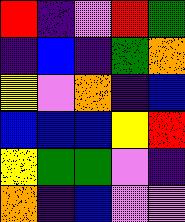[["red", "indigo", "violet", "red", "green"], ["indigo", "blue", "indigo", "green", "orange"], ["yellow", "violet", "orange", "indigo", "blue"], ["blue", "blue", "blue", "yellow", "red"], ["yellow", "green", "green", "violet", "indigo"], ["orange", "indigo", "blue", "violet", "violet"]]